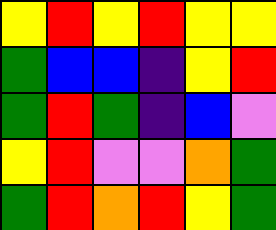[["yellow", "red", "yellow", "red", "yellow", "yellow"], ["green", "blue", "blue", "indigo", "yellow", "red"], ["green", "red", "green", "indigo", "blue", "violet"], ["yellow", "red", "violet", "violet", "orange", "green"], ["green", "red", "orange", "red", "yellow", "green"]]